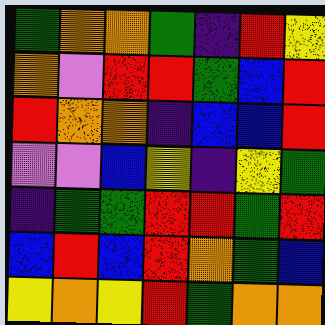[["green", "orange", "orange", "green", "indigo", "red", "yellow"], ["orange", "violet", "red", "red", "green", "blue", "red"], ["red", "orange", "orange", "indigo", "blue", "blue", "red"], ["violet", "violet", "blue", "yellow", "indigo", "yellow", "green"], ["indigo", "green", "green", "red", "red", "green", "red"], ["blue", "red", "blue", "red", "orange", "green", "blue"], ["yellow", "orange", "yellow", "red", "green", "orange", "orange"]]